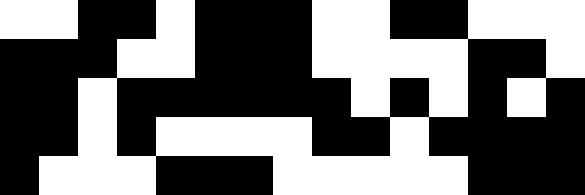[["white", "white", "black", "black", "white", "black", "black", "black", "white", "white", "black", "black", "white", "white", "white"], ["black", "black", "black", "white", "white", "black", "black", "black", "white", "white", "white", "white", "black", "black", "white"], ["black", "black", "white", "black", "black", "black", "black", "black", "black", "white", "black", "white", "black", "white", "black"], ["black", "black", "white", "black", "white", "white", "white", "white", "black", "black", "white", "black", "black", "black", "black"], ["black", "white", "white", "white", "black", "black", "black", "white", "white", "white", "white", "white", "black", "black", "black"]]